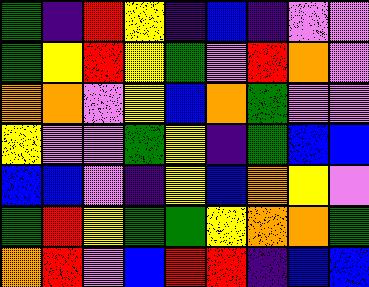[["green", "indigo", "red", "yellow", "indigo", "blue", "indigo", "violet", "violet"], ["green", "yellow", "red", "yellow", "green", "violet", "red", "orange", "violet"], ["orange", "orange", "violet", "yellow", "blue", "orange", "green", "violet", "violet"], ["yellow", "violet", "violet", "green", "yellow", "indigo", "green", "blue", "blue"], ["blue", "blue", "violet", "indigo", "yellow", "blue", "orange", "yellow", "violet"], ["green", "red", "yellow", "green", "green", "yellow", "orange", "orange", "green"], ["orange", "red", "violet", "blue", "red", "red", "indigo", "blue", "blue"]]